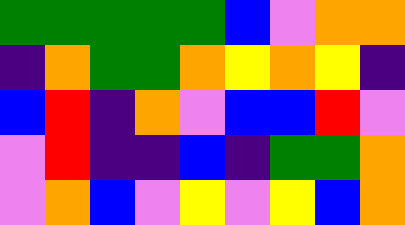[["green", "green", "green", "green", "green", "blue", "violet", "orange", "orange"], ["indigo", "orange", "green", "green", "orange", "yellow", "orange", "yellow", "indigo"], ["blue", "red", "indigo", "orange", "violet", "blue", "blue", "red", "violet"], ["violet", "red", "indigo", "indigo", "blue", "indigo", "green", "green", "orange"], ["violet", "orange", "blue", "violet", "yellow", "violet", "yellow", "blue", "orange"]]